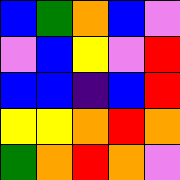[["blue", "green", "orange", "blue", "violet"], ["violet", "blue", "yellow", "violet", "red"], ["blue", "blue", "indigo", "blue", "red"], ["yellow", "yellow", "orange", "red", "orange"], ["green", "orange", "red", "orange", "violet"]]